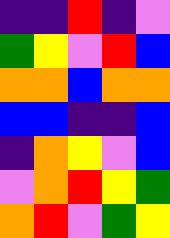[["indigo", "indigo", "red", "indigo", "violet"], ["green", "yellow", "violet", "red", "blue"], ["orange", "orange", "blue", "orange", "orange"], ["blue", "blue", "indigo", "indigo", "blue"], ["indigo", "orange", "yellow", "violet", "blue"], ["violet", "orange", "red", "yellow", "green"], ["orange", "red", "violet", "green", "yellow"]]